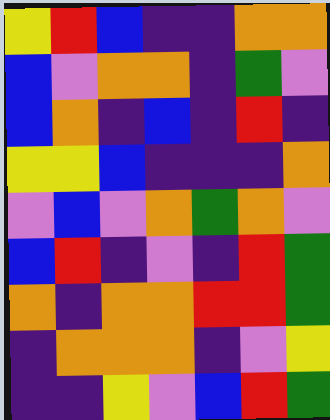[["yellow", "red", "blue", "indigo", "indigo", "orange", "orange"], ["blue", "violet", "orange", "orange", "indigo", "green", "violet"], ["blue", "orange", "indigo", "blue", "indigo", "red", "indigo"], ["yellow", "yellow", "blue", "indigo", "indigo", "indigo", "orange"], ["violet", "blue", "violet", "orange", "green", "orange", "violet"], ["blue", "red", "indigo", "violet", "indigo", "red", "green"], ["orange", "indigo", "orange", "orange", "red", "red", "green"], ["indigo", "orange", "orange", "orange", "indigo", "violet", "yellow"], ["indigo", "indigo", "yellow", "violet", "blue", "red", "green"]]